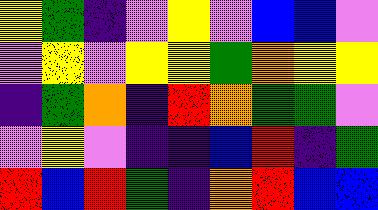[["yellow", "green", "indigo", "violet", "yellow", "violet", "blue", "blue", "violet"], ["violet", "yellow", "violet", "yellow", "yellow", "green", "orange", "yellow", "yellow"], ["indigo", "green", "orange", "indigo", "red", "orange", "green", "green", "violet"], ["violet", "yellow", "violet", "indigo", "indigo", "blue", "red", "indigo", "green"], ["red", "blue", "red", "green", "indigo", "orange", "red", "blue", "blue"]]